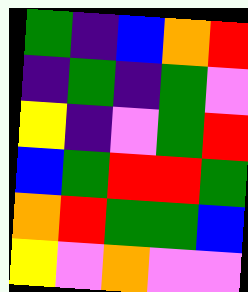[["green", "indigo", "blue", "orange", "red"], ["indigo", "green", "indigo", "green", "violet"], ["yellow", "indigo", "violet", "green", "red"], ["blue", "green", "red", "red", "green"], ["orange", "red", "green", "green", "blue"], ["yellow", "violet", "orange", "violet", "violet"]]